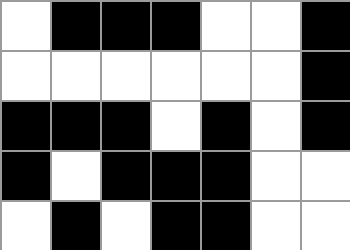[["white", "black", "black", "black", "white", "white", "black"], ["white", "white", "white", "white", "white", "white", "black"], ["black", "black", "black", "white", "black", "white", "black"], ["black", "white", "black", "black", "black", "white", "white"], ["white", "black", "white", "black", "black", "white", "white"]]